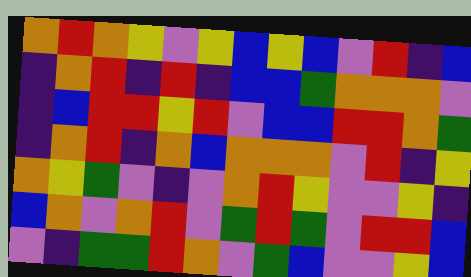[["orange", "red", "orange", "yellow", "violet", "yellow", "blue", "yellow", "blue", "violet", "red", "indigo", "blue"], ["indigo", "orange", "red", "indigo", "red", "indigo", "blue", "blue", "green", "orange", "orange", "orange", "violet"], ["indigo", "blue", "red", "red", "yellow", "red", "violet", "blue", "blue", "red", "red", "orange", "green"], ["indigo", "orange", "red", "indigo", "orange", "blue", "orange", "orange", "orange", "violet", "red", "indigo", "yellow"], ["orange", "yellow", "green", "violet", "indigo", "violet", "orange", "red", "yellow", "violet", "violet", "yellow", "indigo"], ["blue", "orange", "violet", "orange", "red", "violet", "green", "red", "green", "violet", "red", "red", "blue"], ["violet", "indigo", "green", "green", "red", "orange", "violet", "green", "blue", "violet", "violet", "yellow", "blue"]]